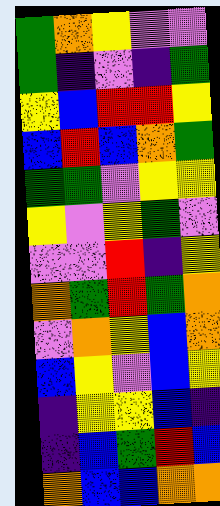[["green", "orange", "yellow", "violet", "violet"], ["green", "indigo", "violet", "indigo", "green"], ["yellow", "blue", "red", "red", "yellow"], ["blue", "red", "blue", "orange", "green"], ["green", "green", "violet", "yellow", "yellow"], ["yellow", "violet", "yellow", "green", "violet"], ["violet", "violet", "red", "indigo", "yellow"], ["orange", "green", "red", "green", "orange"], ["violet", "orange", "yellow", "blue", "orange"], ["blue", "yellow", "violet", "blue", "yellow"], ["indigo", "yellow", "yellow", "blue", "indigo"], ["indigo", "blue", "green", "red", "blue"], ["orange", "blue", "blue", "orange", "orange"]]